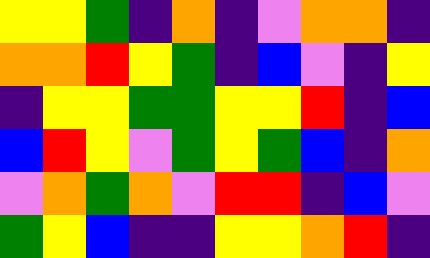[["yellow", "yellow", "green", "indigo", "orange", "indigo", "violet", "orange", "orange", "indigo"], ["orange", "orange", "red", "yellow", "green", "indigo", "blue", "violet", "indigo", "yellow"], ["indigo", "yellow", "yellow", "green", "green", "yellow", "yellow", "red", "indigo", "blue"], ["blue", "red", "yellow", "violet", "green", "yellow", "green", "blue", "indigo", "orange"], ["violet", "orange", "green", "orange", "violet", "red", "red", "indigo", "blue", "violet"], ["green", "yellow", "blue", "indigo", "indigo", "yellow", "yellow", "orange", "red", "indigo"]]